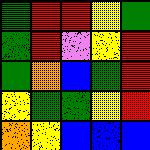[["green", "red", "red", "yellow", "green"], ["green", "red", "violet", "yellow", "red"], ["green", "orange", "blue", "green", "red"], ["yellow", "green", "green", "yellow", "red"], ["orange", "yellow", "blue", "blue", "blue"]]